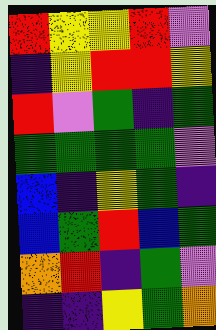[["red", "yellow", "yellow", "red", "violet"], ["indigo", "yellow", "red", "red", "yellow"], ["red", "violet", "green", "indigo", "green"], ["green", "green", "green", "green", "violet"], ["blue", "indigo", "yellow", "green", "indigo"], ["blue", "green", "red", "blue", "green"], ["orange", "red", "indigo", "green", "violet"], ["indigo", "indigo", "yellow", "green", "orange"]]